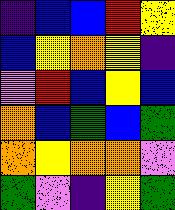[["indigo", "blue", "blue", "red", "yellow"], ["blue", "yellow", "orange", "yellow", "indigo"], ["violet", "red", "blue", "yellow", "blue"], ["orange", "blue", "green", "blue", "green"], ["orange", "yellow", "orange", "orange", "violet"], ["green", "violet", "indigo", "yellow", "green"]]